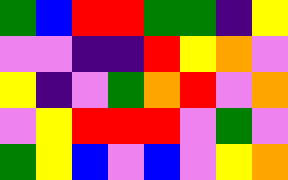[["green", "blue", "red", "red", "green", "green", "indigo", "yellow"], ["violet", "violet", "indigo", "indigo", "red", "yellow", "orange", "violet"], ["yellow", "indigo", "violet", "green", "orange", "red", "violet", "orange"], ["violet", "yellow", "red", "red", "red", "violet", "green", "violet"], ["green", "yellow", "blue", "violet", "blue", "violet", "yellow", "orange"]]